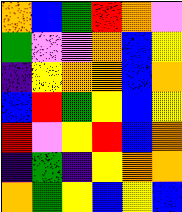[["orange", "blue", "green", "red", "orange", "violet"], ["green", "violet", "violet", "orange", "blue", "yellow"], ["indigo", "yellow", "orange", "orange", "blue", "orange"], ["blue", "red", "green", "yellow", "blue", "yellow"], ["red", "violet", "yellow", "red", "blue", "orange"], ["indigo", "green", "indigo", "yellow", "orange", "orange"], ["orange", "green", "yellow", "blue", "yellow", "blue"]]